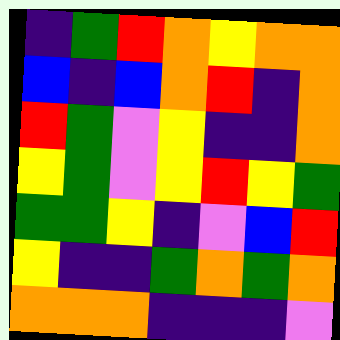[["indigo", "green", "red", "orange", "yellow", "orange", "orange"], ["blue", "indigo", "blue", "orange", "red", "indigo", "orange"], ["red", "green", "violet", "yellow", "indigo", "indigo", "orange"], ["yellow", "green", "violet", "yellow", "red", "yellow", "green"], ["green", "green", "yellow", "indigo", "violet", "blue", "red"], ["yellow", "indigo", "indigo", "green", "orange", "green", "orange"], ["orange", "orange", "orange", "indigo", "indigo", "indigo", "violet"]]